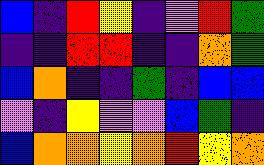[["blue", "indigo", "red", "yellow", "indigo", "violet", "red", "green"], ["indigo", "indigo", "red", "red", "indigo", "indigo", "orange", "green"], ["blue", "orange", "indigo", "indigo", "green", "indigo", "blue", "blue"], ["violet", "indigo", "yellow", "violet", "violet", "blue", "green", "indigo"], ["blue", "orange", "orange", "yellow", "orange", "red", "yellow", "orange"]]